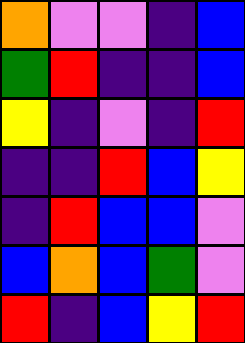[["orange", "violet", "violet", "indigo", "blue"], ["green", "red", "indigo", "indigo", "blue"], ["yellow", "indigo", "violet", "indigo", "red"], ["indigo", "indigo", "red", "blue", "yellow"], ["indigo", "red", "blue", "blue", "violet"], ["blue", "orange", "blue", "green", "violet"], ["red", "indigo", "blue", "yellow", "red"]]